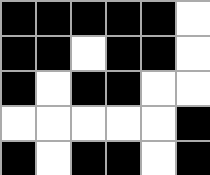[["black", "black", "black", "black", "black", "white"], ["black", "black", "white", "black", "black", "white"], ["black", "white", "black", "black", "white", "white"], ["white", "white", "white", "white", "white", "black"], ["black", "white", "black", "black", "white", "black"]]